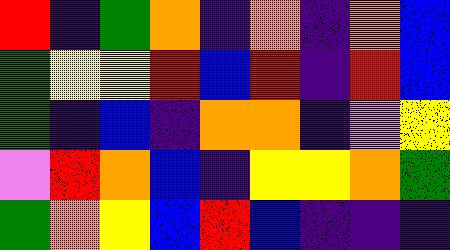[["red", "indigo", "green", "orange", "indigo", "orange", "indigo", "orange", "blue"], ["green", "yellow", "yellow", "red", "blue", "red", "indigo", "red", "blue"], ["green", "indigo", "blue", "indigo", "orange", "orange", "indigo", "violet", "yellow"], ["violet", "red", "orange", "blue", "indigo", "yellow", "yellow", "orange", "green"], ["green", "orange", "yellow", "blue", "red", "blue", "indigo", "indigo", "indigo"]]